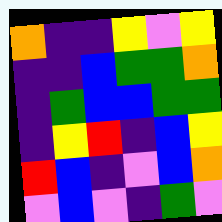[["orange", "indigo", "indigo", "yellow", "violet", "yellow"], ["indigo", "indigo", "blue", "green", "green", "orange"], ["indigo", "green", "blue", "blue", "green", "green"], ["indigo", "yellow", "red", "indigo", "blue", "yellow"], ["red", "blue", "indigo", "violet", "blue", "orange"], ["violet", "blue", "violet", "indigo", "green", "violet"]]